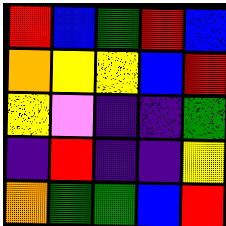[["red", "blue", "green", "red", "blue"], ["orange", "yellow", "yellow", "blue", "red"], ["yellow", "violet", "indigo", "indigo", "green"], ["indigo", "red", "indigo", "indigo", "yellow"], ["orange", "green", "green", "blue", "red"]]